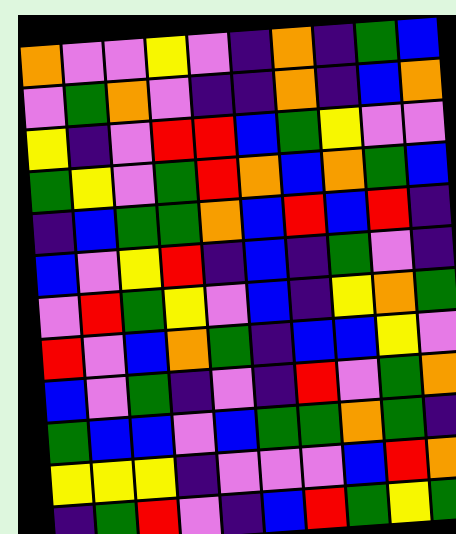[["orange", "violet", "violet", "yellow", "violet", "indigo", "orange", "indigo", "green", "blue"], ["violet", "green", "orange", "violet", "indigo", "indigo", "orange", "indigo", "blue", "orange"], ["yellow", "indigo", "violet", "red", "red", "blue", "green", "yellow", "violet", "violet"], ["green", "yellow", "violet", "green", "red", "orange", "blue", "orange", "green", "blue"], ["indigo", "blue", "green", "green", "orange", "blue", "red", "blue", "red", "indigo"], ["blue", "violet", "yellow", "red", "indigo", "blue", "indigo", "green", "violet", "indigo"], ["violet", "red", "green", "yellow", "violet", "blue", "indigo", "yellow", "orange", "green"], ["red", "violet", "blue", "orange", "green", "indigo", "blue", "blue", "yellow", "violet"], ["blue", "violet", "green", "indigo", "violet", "indigo", "red", "violet", "green", "orange"], ["green", "blue", "blue", "violet", "blue", "green", "green", "orange", "green", "indigo"], ["yellow", "yellow", "yellow", "indigo", "violet", "violet", "violet", "blue", "red", "orange"], ["indigo", "green", "red", "violet", "indigo", "blue", "red", "green", "yellow", "green"]]